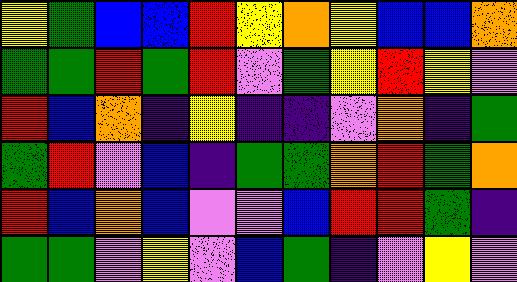[["yellow", "green", "blue", "blue", "red", "yellow", "orange", "yellow", "blue", "blue", "orange"], ["green", "green", "red", "green", "red", "violet", "green", "yellow", "red", "yellow", "violet"], ["red", "blue", "orange", "indigo", "yellow", "indigo", "indigo", "violet", "orange", "indigo", "green"], ["green", "red", "violet", "blue", "indigo", "green", "green", "orange", "red", "green", "orange"], ["red", "blue", "orange", "blue", "violet", "violet", "blue", "red", "red", "green", "indigo"], ["green", "green", "violet", "yellow", "violet", "blue", "green", "indigo", "violet", "yellow", "violet"]]